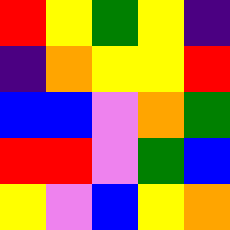[["red", "yellow", "green", "yellow", "indigo"], ["indigo", "orange", "yellow", "yellow", "red"], ["blue", "blue", "violet", "orange", "green"], ["red", "red", "violet", "green", "blue"], ["yellow", "violet", "blue", "yellow", "orange"]]